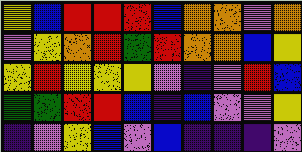[["yellow", "blue", "red", "red", "red", "blue", "orange", "orange", "violet", "orange"], ["violet", "yellow", "orange", "red", "green", "red", "orange", "orange", "blue", "yellow"], ["yellow", "red", "yellow", "yellow", "yellow", "violet", "indigo", "violet", "red", "blue"], ["green", "green", "red", "red", "blue", "indigo", "blue", "violet", "violet", "yellow"], ["indigo", "violet", "yellow", "blue", "violet", "blue", "indigo", "indigo", "indigo", "violet"]]